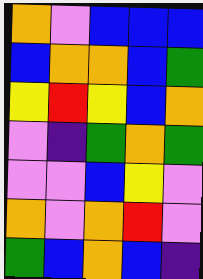[["orange", "violet", "blue", "blue", "blue"], ["blue", "orange", "orange", "blue", "green"], ["yellow", "red", "yellow", "blue", "orange"], ["violet", "indigo", "green", "orange", "green"], ["violet", "violet", "blue", "yellow", "violet"], ["orange", "violet", "orange", "red", "violet"], ["green", "blue", "orange", "blue", "indigo"]]